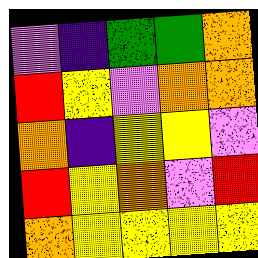[["violet", "indigo", "green", "green", "orange"], ["red", "yellow", "violet", "orange", "orange"], ["orange", "indigo", "yellow", "yellow", "violet"], ["red", "yellow", "orange", "violet", "red"], ["orange", "yellow", "yellow", "yellow", "yellow"]]